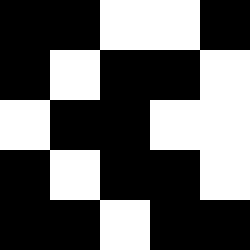[["black", "black", "white", "white", "black"], ["black", "white", "black", "black", "white"], ["white", "black", "black", "white", "white"], ["black", "white", "black", "black", "white"], ["black", "black", "white", "black", "black"]]